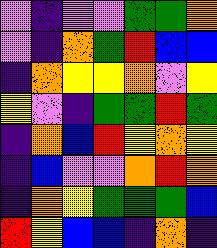[["violet", "indigo", "violet", "violet", "green", "green", "orange"], ["violet", "indigo", "orange", "green", "red", "blue", "blue"], ["indigo", "orange", "yellow", "yellow", "orange", "violet", "yellow"], ["yellow", "violet", "indigo", "green", "green", "red", "green"], ["indigo", "orange", "blue", "red", "yellow", "orange", "yellow"], ["indigo", "blue", "violet", "violet", "orange", "red", "orange"], ["indigo", "orange", "yellow", "green", "green", "green", "blue"], ["red", "yellow", "blue", "blue", "indigo", "orange", "indigo"]]